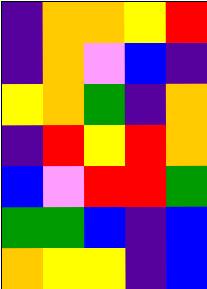[["indigo", "orange", "orange", "yellow", "red"], ["indigo", "orange", "violet", "blue", "indigo"], ["yellow", "orange", "green", "indigo", "orange"], ["indigo", "red", "yellow", "red", "orange"], ["blue", "violet", "red", "red", "green"], ["green", "green", "blue", "indigo", "blue"], ["orange", "yellow", "yellow", "indigo", "blue"]]